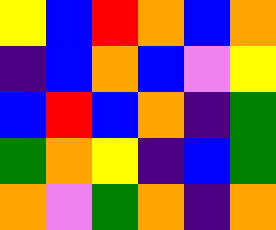[["yellow", "blue", "red", "orange", "blue", "orange"], ["indigo", "blue", "orange", "blue", "violet", "yellow"], ["blue", "red", "blue", "orange", "indigo", "green"], ["green", "orange", "yellow", "indigo", "blue", "green"], ["orange", "violet", "green", "orange", "indigo", "orange"]]